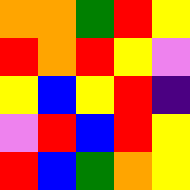[["orange", "orange", "green", "red", "yellow"], ["red", "orange", "red", "yellow", "violet"], ["yellow", "blue", "yellow", "red", "indigo"], ["violet", "red", "blue", "red", "yellow"], ["red", "blue", "green", "orange", "yellow"]]